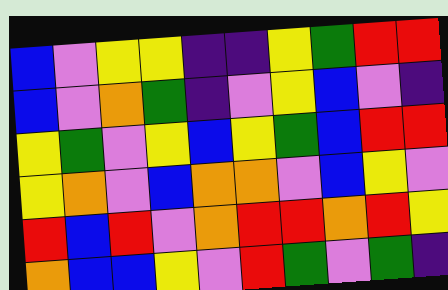[["blue", "violet", "yellow", "yellow", "indigo", "indigo", "yellow", "green", "red", "red"], ["blue", "violet", "orange", "green", "indigo", "violet", "yellow", "blue", "violet", "indigo"], ["yellow", "green", "violet", "yellow", "blue", "yellow", "green", "blue", "red", "red"], ["yellow", "orange", "violet", "blue", "orange", "orange", "violet", "blue", "yellow", "violet"], ["red", "blue", "red", "violet", "orange", "red", "red", "orange", "red", "yellow"], ["orange", "blue", "blue", "yellow", "violet", "red", "green", "violet", "green", "indigo"]]